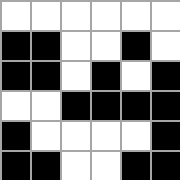[["white", "white", "white", "white", "white", "white"], ["black", "black", "white", "white", "black", "white"], ["black", "black", "white", "black", "white", "black"], ["white", "white", "black", "black", "black", "black"], ["black", "white", "white", "white", "white", "black"], ["black", "black", "white", "white", "black", "black"]]